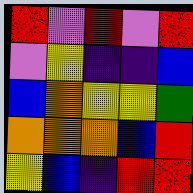[["red", "violet", "red", "violet", "red"], ["violet", "yellow", "indigo", "indigo", "blue"], ["blue", "orange", "yellow", "yellow", "green"], ["orange", "orange", "orange", "blue", "red"], ["yellow", "blue", "indigo", "red", "red"]]